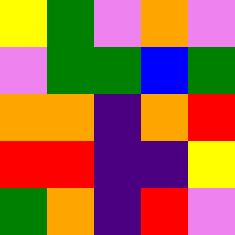[["yellow", "green", "violet", "orange", "violet"], ["violet", "green", "green", "blue", "green"], ["orange", "orange", "indigo", "orange", "red"], ["red", "red", "indigo", "indigo", "yellow"], ["green", "orange", "indigo", "red", "violet"]]